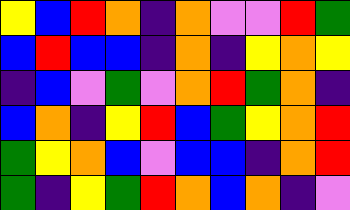[["yellow", "blue", "red", "orange", "indigo", "orange", "violet", "violet", "red", "green"], ["blue", "red", "blue", "blue", "indigo", "orange", "indigo", "yellow", "orange", "yellow"], ["indigo", "blue", "violet", "green", "violet", "orange", "red", "green", "orange", "indigo"], ["blue", "orange", "indigo", "yellow", "red", "blue", "green", "yellow", "orange", "red"], ["green", "yellow", "orange", "blue", "violet", "blue", "blue", "indigo", "orange", "red"], ["green", "indigo", "yellow", "green", "red", "orange", "blue", "orange", "indigo", "violet"]]